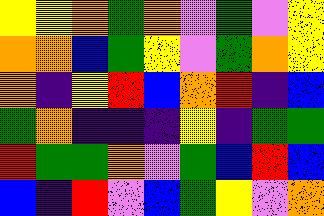[["yellow", "yellow", "orange", "green", "orange", "violet", "green", "violet", "yellow"], ["orange", "orange", "blue", "green", "yellow", "violet", "green", "orange", "yellow"], ["orange", "indigo", "yellow", "red", "blue", "orange", "red", "indigo", "blue"], ["green", "orange", "indigo", "indigo", "indigo", "yellow", "indigo", "green", "green"], ["red", "green", "green", "orange", "violet", "green", "blue", "red", "blue"], ["blue", "indigo", "red", "violet", "blue", "green", "yellow", "violet", "orange"]]